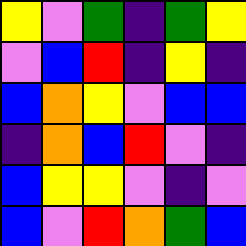[["yellow", "violet", "green", "indigo", "green", "yellow"], ["violet", "blue", "red", "indigo", "yellow", "indigo"], ["blue", "orange", "yellow", "violet", "blue", "blue"], ["indigo", "orange", "blue", "red", "violet", "indigo"], ["blue", "yellow", "yellow", "violet", "indigo", "violet"], ["blue", "violet", "red", "orange", "green", "blue"]]